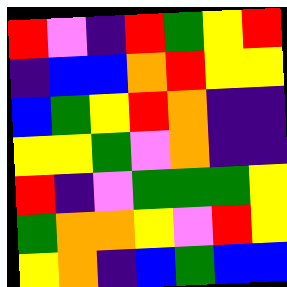[["red", "violet", "indigo", "red", "green", "yellow", "red"], ["indigo", "blue", "blue", "orange", "red", "yellow", "yellow"], ["blue", "green", "yellow", "red", "orange", "indigo", "indigo"], ["yellow", "yellow", "green", "violet", "orange", "indigo", "indigo"], ["red", "indigo", "violet", "green", "green", "green", "yellow"], ["green", "orange", "orange", "yellow", "violet", "red", "yellow"], ["yellow", "orange", "indigo", "blue", "green", "blue", "blue"]]